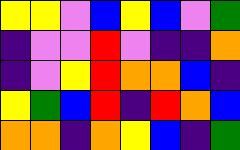[["yellow", "yellow", "violet", "blue", "yellow", "blue", "violet", "green"], ["indigo", "violet", "violet", "red", "violet", "indigo", "indigo", "orange"], ["indigo", "violet", "yellow", "red", "orange", "orange", "blue", "indigo"], ["yellow", "green", "blue", "red", "indigo", "red", "orange", "blue"], ["orange", "orange", "indigo", "orange", "yellow", "blue", "indigo", "green"]]